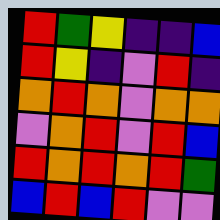[["red", "green", "yellow", "indigo", "indigo", "blue"], ["red", "yellow", "indigo", "violet", "red", "indigo"], ["orange", "red", "orange", "violet", "orange", "orange"], ["violet", "orange", "red", "violet", "red", "blue"], ["red", "orange", "red", "orange", "red", "green"], ["blue", "red", "blue", "red", "violet", "violet"]]